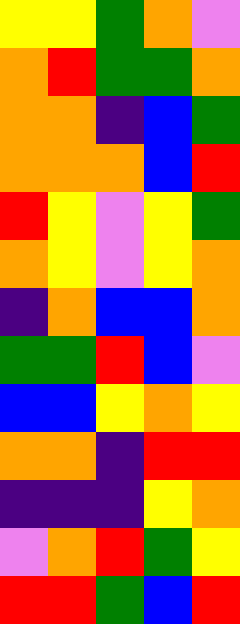[["yellow", "yellow", "green", "orange", "violet"], ["orange", "red", "green", "green", "orange"], ["orange", "orange", "indigo", "blue", "green"], ["orange", "orange", "orange", "blue", "red"], ["red", "yellow", "violet", "yellow", "green"], ["orange", "yellow", "violet", "yellow", "orange"], ["indigo", "orange", "blue", "blue", "orange"], ["green", "green", "red", "blue", "violet"], ["blue", "blue", "yellow", "orange", "yellow"], ["orange", "orange", "indigo", "red", "red"], ["indigo", "indigo", "indigo", "yellow", "orange"], ["violet", "orange", "red", "green", "yellow"], ["red", "red", "green", "blue", "red"]]